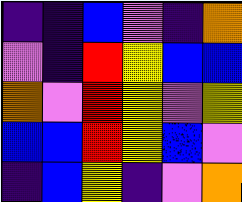[["indigo", "indigo", "blue", "violet", "indigo", "orange"], ["violet", "indigo", "red", "yellow", "blue", "blue"], ["orange", "violet", "red", "yellow", "violet", "yellow"], ["blue", "blue", "red", "yellow", "blue", "violet"], ["indigo", "blue", "yellow", "indigo", "violet", "orange"]]